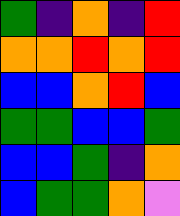[["green", "indigo", "orange", "indigo", "red"], ["orange", "orange", "red", "orange", "red"], ["blue", "blue", "orange", "red", "blue"], ["green", "green", "blue", "blue", "green"], ["blue", "blue", "green", "indigo", "orange"], ["blue", "green", "green", "orange", "violet"]]